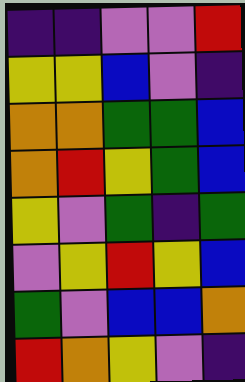[["indigo", "indigo", "violet", "violet", "red"], ["yellow", "yellow", "blue", "violet", "indigo"], ["orange", "orange", "green", "green", "blue"], ["orange", "red", "yellow", "green", "blue"], ["yellow", "violet", "green", "indigo", "green"], ["violet", "yellow", "red", "yellow", "blue"], ["green", "violet", "blue", "blue", "orange"], ["red", "orange", "yellow", "violet", "indigo"]]